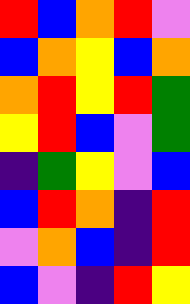[["red", "blue", "orange", "red", "violet"], ["blue", "orange", "yellow", "blue", "orange"], ["orange", "red", "yellow", "red", "green"], ["yellow", "red", "blue", "violet", "green"], ["indigo", "green", "yellow", "violet", "blue"], ["blue", "red", "orange", "indigo", "red"], ["violet", "orange", "blue", "indigo", "red"], ["blue", "violet", "indigo", "red", "yellow"]]